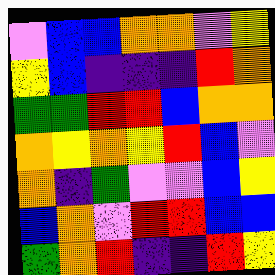[["violet", "blue", "blue", "orange", "orange", "violet", "yellow"], ["yellow", "blue", "indigo", "indigo", "indigo", "red", "orange"], ["green", "green", "red", "red", "blue", "orange", "orange"], ["orange", "yellow", "orange", "yellow", "red", "blue", "violet"], ["orange", "indigo", "green", "violet", "violet", "blue", "yellow"], ["blue", "orange", "violet", "red", "red", "blue", "blue"], ["green", "orange", "red", "indigo", "indigo", "red", "yellow"]]